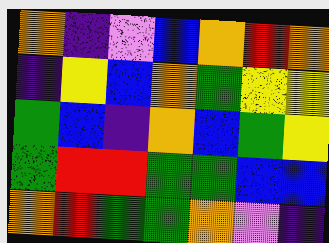[["orange", "indigo", "violet", "blue", "orange", "red", "orange"], ["indigo", "yellow", "blue", "orange", "green", "yellow", "yellow"], ["green", "blue", "indigo", "orange", "blue", "green", "yellow"], ["green", "red", "red", "green", "green", "blue", "blue"], ["orange", "red", "green", "green", "orange", "violet", "indigo"]]